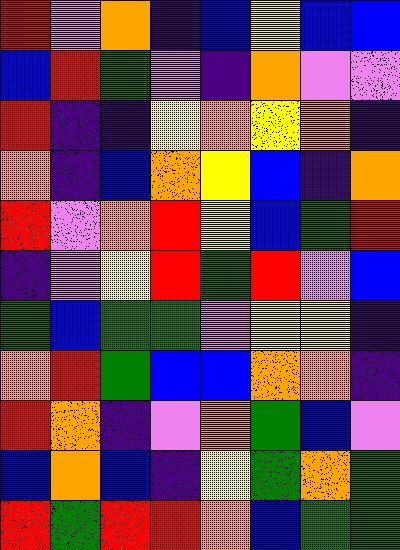[["red", "violet", "orange", "indigo", "blue", "yellow", "blue", "blue"], ["blue", "red", "green", "violet", "indigo", "orange", "violet", "violet"], ["red", "indigo", "indigo", "yellow", "orange", "yellow", "orange", "indigo"], ["orange", "indigo", "blue", "orange", "yellow", "blue", "indigo", "orange"], ["red", "violet", "orange", "red", "yellow", "blue", "green", "red"], ["indigo", "violet", "yellow", "red", "green", "red", "violet", "blue"], ["green", "blue", "green", "green", "violet", "yellow", "yellow", "indigo"], ["orange", "red", "green", "blue", "blue", "orange", "orange", "indigo"], ["red", "orange", "indigo", "violet", "orange", "green", "blue", "violet"], ["blue", "orange", "blue", "indigo", "yellow", "green", "orange", "green"], ["red", "green", "red", "red", "orange", "blue", "green", "green"]]